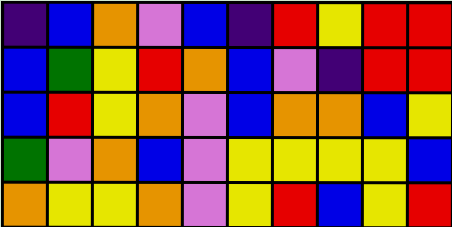[["indigo", "blue", "orange", "violet", "blue", "indigo", "red", "yellow", "red", "red"], ["blue", "green", "yellow", "red", "orange", "blue", "violet", "indigo", "red", "red"], ["blue", "red", "yellow", "orange", "violet", "blue", "orange", "orange", "blue", "yellow"], ["green", "violet", "orange", "blue", "violet", "yellow", "yellow", "yellow", "yellow", "blue"], ["orange", "yellow", "yellow", "orange", "violet", "yellow", "red", "blue", "yellow", "red"]]